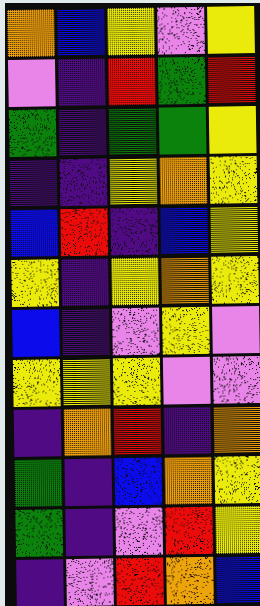[["orange", "blue", "yellow", "violet", "yellow"], ["violet", "indigo", "red", "green", "red"], ["green", "indigo", "green", "green", "yellow"], ["indigo", "indigo", "yellow", "orange", "yellow"], ["blue", "red", "indigo", "blue", "yellow"], ["yellow", "indigo", "yellow", "orange", "yellow"], ["blue", "indigo", "violet", "yellow", "violet"], ["yellow", "yellow", "yellow", "violet", "violet"], ["indigo", "orange", "red", "indigo", "orange"], ["green", "indigo", "blue", "orange", "yellow"], ["green", "indigo", "violet", "red", "yellow"], ["indigo", "violet", "red", "orange", "blue"]]